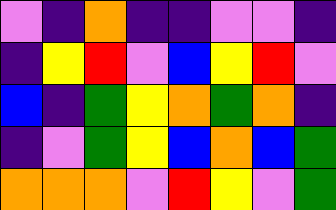[["violet", "indigo", "orange", "indigo", "indigo", "violet", "violet", "indigo"], ["indigo", "yellow", "red", "violet", "blue", "yellow", "red", "violet"], ["blue", "indigo", "green", "yellow", "orange", "green", "orange", "indigo"], ["indigo", "violet", "green", "yellow", "blue", "orange", "blue", "green"], ["orange", "orange", "orange", "violet", "red", "yellow", "violet", "green"]]